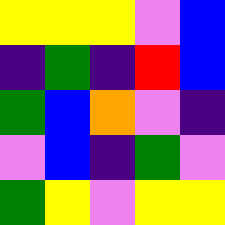[["yellow", "yellow", "yellow", "violet", "blue"], ["indigo", "green", "indigo", "red", "blue"], ["green", "blue", "orange", "violet", "indigo"], ["violet", "blue", "indigo", "green", "violet"], ["green", "yellow", "violet", "yellow", "yellow"]]